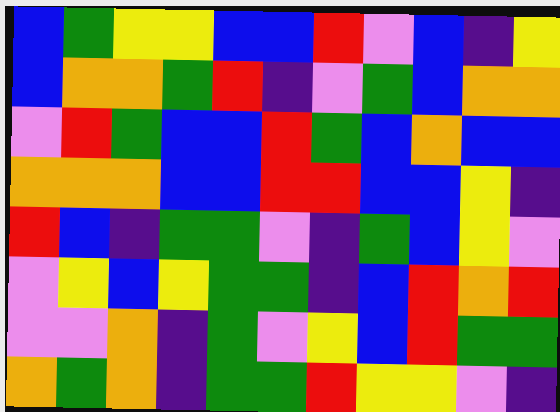[["blue", "green", "yellow", "yellow", "blue", "blue", "red", "violet", "blue", "indigo", "yellow"], ["blue", "orange", "orange", "green", "red", "indigo", "violet", "green", "blue", "orange", "orange"], ["violet", "red", "green", "blue", "blue", "red", "green", "blue", "orange", "blue", "blue"], ["orange", "orange", "orange", "blue", "blue", "red", "red", "blue", "blue", "yellow", "indigo"], ["red", "blue", "indigo", "green", "green", "violet", "indigo", "green", "blue", "yellow", "violet"], ["violet", "yellow", "blue", "yellow", "green", "green", "indigo", "blue", "red", "orange", "red"], ["violet", "violet", "orange", "indigo", "green", "violet", "yellow", "blue", "red", "green", "green"], ["orange", "green", "orange", "indigo", "green", "green", "red", "yellow", "yellow", "violet", "indigo"]]